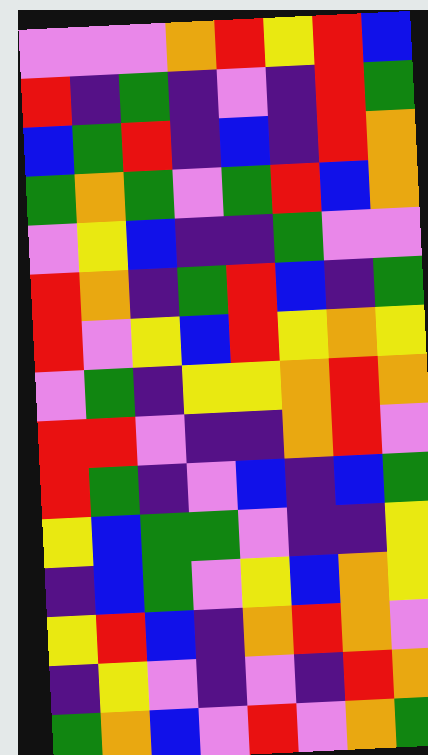[["violet", "violet", "violet", "orange", "red", "yellow", "red", "blue"], ["red", "indigo", "green", "indigo", "violet", "indigo", "red", "green"], ["blue", "green", "red", "indigo", "blue", "indigo", "red", "orange"], ["green", "orange", "green", "violet", "green", "red", "blue", "orange"], ["violet", "yellow", "blue", "indigo", "indigo", "green", "violet", "violet"], ["red", "orange", "indigo", "green", "red", "blue", "indigo", "green"], ["red", "violet", "yellow", "blue", "red", "yellow", "orange", "yellow"], ["violet", "green", "indigo", "yellow", "yellow", "orange", "red", "orange"], ["red", "red", "violet", "indigo", "indigo", "orange", "red", "violet"], ["red", "green", "indigo", "violet", "blue", "indigo", "blue", "green"], ["yellow", "blue", "green", "green", "violet", "indigo", "indigo", "yellow"], ["indigo", "blue", "green", "violet", "yellow", "blue", "orange", "yellow"], ["yellow", "red", "blue", "indigo", "orange", "red", "orange", "violet"], ["indigo", "yellow", "violet", "indigo", "violet", "indigo", "red", "orange"], ["green", "orange", "blue", "violet", "red", "violet", "orange", "green"]]